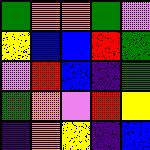[["green", "orange", "orange", "green", "violet"], ["yellow", "blue", "blue", "red", "green"], ["violet", "red", "blue", "indigo", "green"], ["green", "orange", "violet", "red", "yellow"], ["indigo", "orange", "yellow", "indigo", "blue"]]